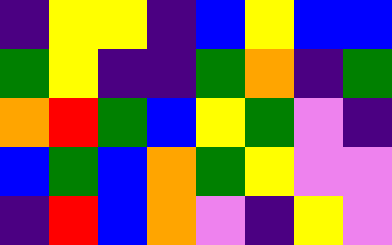[["indigo", "yellow", "yellow", "indigo", "blue", "yellow", "blue", "blue"], ["green", "yellow", "indigo", "indigo", "green", "orange", "indigo", "green"], ["orange", "red", "green", "blue", "yellow", "green", "violet", "indigo"], ["blue", "green", "blue", "orange", "green", "yellow", "violet", "violet"], ["indigo", "red", "blue", "orange", "violet", "indigo", "yellow", "violet"]]